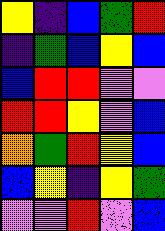[["yellow", "indigo", "blue", "green", "red"], ["indigo", "green", "blue", "yellow", "blue"], ["blue", "red", "red", "violet", "violet"], ["red", "red", "yellow", "violet", "blue"], ["orange", "green", "red", "yellow", "blue"], ["blue", "yellow", "indigo", "yellow", "green"], ["violet", "violet", "red", "violet", "blue"]]